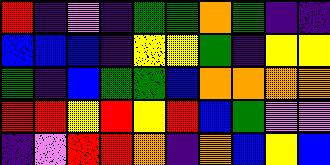[["red", "indigo", "violet", "indigo", "green", "green", "orange", "green", "indigo", "indigo"], ["blue", "blue", "blue", "indigo", "yellow", "yellow", "green", "indigo", "yellow", "yellow"], ["green", "indigo", "blue", "green", "green", "blue", "orange", "orange", "orange", "orange"], ["red", "red", "yellow", "red", "yellow", "red", "blue", "green", "violet", "violet"], ["indigo", "violet", "red", "red", "orange", "indigo", "orange", "blue", "yellow", "blue"]]